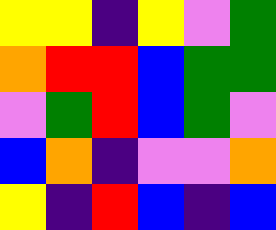[["yellow", "yellow", "indigo", "yellow", "violet", "green"], ["orange", "red", "red", "blue", "green", "green"], ["violet", "green", "red", "blue", "green", "violet"], ["blue", "orange", "indigo", "violet", "violet", "orange"], ["yellow", "indigo", "red", "blue", "indigo", "blue"]]